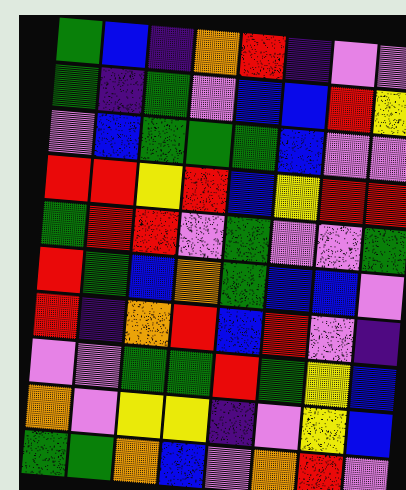[["green", "blue", "indigo", "orange", "red", "indigo", "violet", "violet"], ["green", "indigo", "green", "violet", "blue", "blue", "red", "yellow"], ["violet", "blue", "green", "green", "green", "blue", "violet", "violet"], ["red", "red", "yellow", "red", "blue", "yellow", "red", "red"], ["green", "red", "red", "violet", "green", "violet", "violet", "green"], ["red", "green", "blue", "orange", "green", "blue", "blue", "violet"], ["red", "indigo", "orange", "red", "blue", "red", "violet", "indigo"], ["violet", "violet", "green", "green", "red", "green", "yellow", "blue"], ["orange", "violet", "yellow", "yellow", "indigo", "violet", "yellow", "blue"], ["green", "green", "orange", "blue", "violet", "orange", "red", "violet"]]